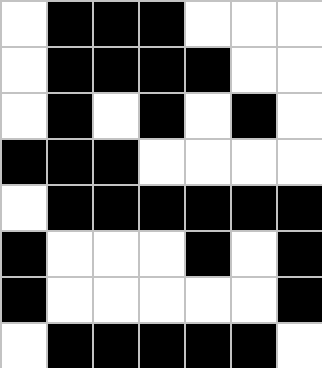[["white", "black", "black", "black", "white", "white", "white"], ["white", "black", "black", "black", "black", "white", "white"], ["white", "black", "white", "black", "white", "black", "white"], ["black", "black", "black", "white", "white", "white", "white"], ["white", "black", "black", "black", "black", "black", "black"], ["black", "white", "white", "white", "black", "white", "black"], ["black", "white", "white", "white", "white", "white", "black"], ["white", "black", "black", "black", "black", "black", "white"]]